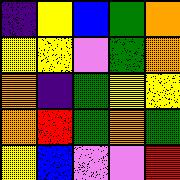[["indigo", "yellow", "blue", "green", "orange"], ["yellow", "yellow", "violet", "green", "orange"], ["orange", "indigo", "green", "yellow", "yellow"], ["orange", "red", "green", "orange", "green"], ["yellow", "blue", "violet", "violet", "red"]]